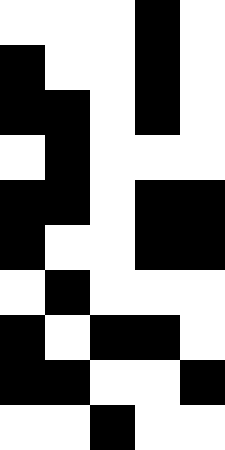[["white", "white", "white", "black", "white"], ["black", "white", "white", "black", "white"], ["black", "black", "white", "black", "white"], ["white", "black", "white", "white", "white"], ["black", "black", "white", "black", "black"], ["black", "white", "white", "black", "black"], ["white", "black", "white", "white", "white"], ["black", "white", "black", "black", "white"], ["black", "black", "white", "white", "black"], ["white", "white", "black", "white", "white"]]